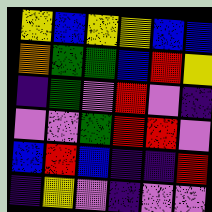[["yellow", "blue", "yellow", "yellow", "blue", "blue"], ["orange", "green", "green", "blue", "red", "yellow"], ["indigo", "green", "violet", "red", "violet", "indigo"], ["violet", "violet", "green", "red", "red", "violet"], ["blue", "red", "blue", "indigo", "indigo", "red"], ["indigo", "yellow", "violet", "indigo", "violet", "violet"]]